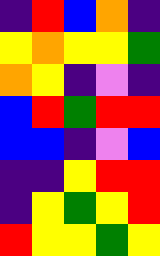[["indigo", "red", "blue", "orange", "indigo"], ["yellow", "orange", "yellow", "yellow", "green"], ["orange", "yellow", "indigo", "violet", "indigo"], ["blue", "red", "green", "red", "red"], ["blue", "blue", "indigo", "violet", "blue"], ["indigo", "indigo", "yellow", "red", "red"], ["indigo", "yellow", "green", "yellow", "red"], ["red", "yellow", "yellow", "green", "yellow"]]